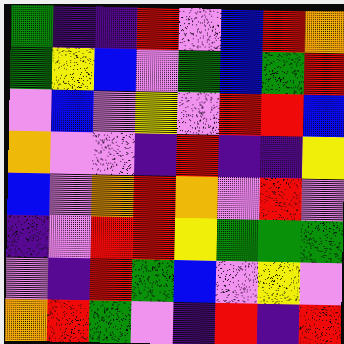[["green", "indigo", "indigo", "red", "violet", "blue", "red", "orange"], ["green", "yellow", "blue", "violet", "green", "blue", "green", "red"], ["violet", "blue", "violet", "yellow", "violet", "red", "red", "blue"], ["orange", "violet", "violet", "indigo", "red", "indigo", "indigo", "yellow"], ["blue", "violet", "orange", "red", "orange", "violet", "red", "violet"], ["indigo", "violet", "red", "red", "yellow", "green", "green", "green"], ["violet", "indigo", "red", "green", "blue", "violet", "yellow", "violet"], ["orange", "red", "green", "violet", "indigo", "red", "indigo", "red"]]